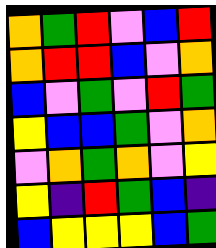[["orange", "green", "red", "violet", "blue", "red"], ["orange", "red", "red", "blue", "violet", "orange"], ["blue", "violet", "green", "violet", "red", "green"], ["yellow", "blue", "blue", "green", "violet", "orange"], ["violet", "orange", "green", "orange", "violet", "yellow"], ["yellow", "indigo", "red", "green", "blue", "indigo"], ["blue", "yellow", "yellow", "yellow", "blue", "green"]]